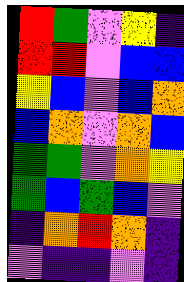[["red", "green", "violet", "yellow", "indigo"], ["red", "red", "violet", "blue", "blue"], ["yellow", "blue", "violet", "blue", "orange"], ["blue", "orange", "violet", "orange", "blue"], ["green", "green", "violet", "orange", "yellow"], ["green", "blue", "green", "blue", "violet"], ["indigo", "orange", "red", "orange", "indigo"], ["violet", "indigo", "indigo", "violet", "indigo"]]